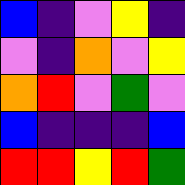[["blue", "indigo", "violet", "yellow", "indigo"], ["violet", "indigo", "orange", "violet", "yellow"], ["orange", "red", "violet", "green", "violet"], ["blue", "indigo", "indigo", "indigo", "blue"], ["red", "red", "yellow", "red", "green"]]